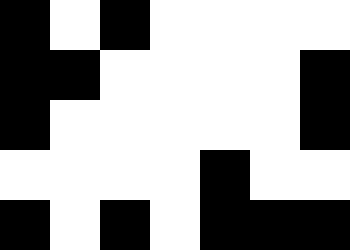[["black", "white", "black", "white", "white", "white", "white"], ["black", "black", "white", "white", "white", "white", "black"], ["black", "white", "white", "white", "white", "white", "black"], ["white", "white", "white", "white", "black", "white", "white"], ["black", "white", "black", "white", "black", "black", "black"]]